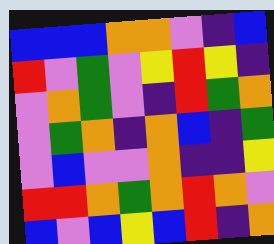[["blue", "blue", "blue", "orange", "orange", "violet", "indigo", "blue"], ["red", "violet", "green", "violet", "yellow", "red", "yellow", "indigo"], ["violet", "orange", "green", "violet", "indigo", "red", "green", "orange"], ["violet", "green", "orange", "indigo", "orange", "blue", "indigo", "green"], ["violet", "blue", "violet", "violet", "orange", "indigo", "indigo", "yellow"], ["red", "red", "orange", "green", "orange", "red", "orange", "violet"], ["blue", "violet", "blue", "yellow", "blue", "red", "indigo", "orange"]]